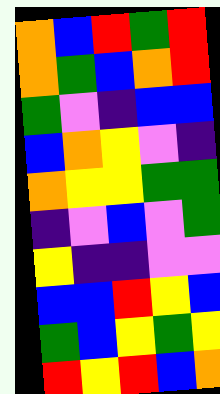[["orange", "blue", "red", "green", "red"], ["orange", "green", "blue", "orange", "red"], ["green", "violet", "indigo", "blue", "blue"], ["blue", "orange", "yellow", "violet", "indigo"], ["orange", "yellow", "yellow", "green", "green"], ["indigo", "violet", "blue", "violet", "green"], ["yellow", "indigo", "indigo", "violet", "violet"], ["blue", "blue", "red", "yellow", "blue"], ["green", "blue", "yellow", "green", "yellow"], ["red", "yellow", "red", "blue", "orange"]]